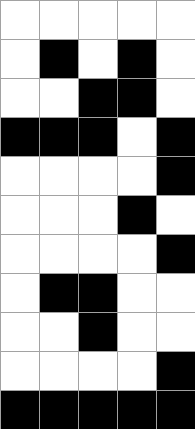[["white", "white", "white", "white", "white"], ["white", "black", "white", "black", "white"], ["white", "white", "black", "black", "white"], ["black", "black", "black", "white", "black"], ["white", "white", "white", "white", "black"], ["white", "white", "white", "black", "white"], ["white", "white", "white", "white", "black"], ["white", "black", "black", "white", "white"], ["white", "white", "black", "white", "white"], ["white", "white", "white", "white", "black"], ["black", "black", "black", "black", "black"]]